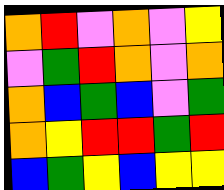[["orange", "red", "violet", "orange", "violet", "yellow"], ["violet", "green", "red", "orange", "violet", "orange"], ["orange", "blue", "green", "blue", "violet", "green"], ["orange", "yellow", "red", "red", "green", "red"], ["blue", "green", "yellow", "blue", "yellow", "yellow"]]